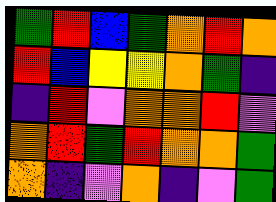[["green", "red", "blue", "green", "orange", "red", "orange"], ["red", "blue", "yellow", "yellow", "orange", "green", "indigo"], ["indigo", "red", "violet", "orange", "orange", "red", "violet"], ["orange", "red", "green", "red", "orange", "orange", "green"], ["orange", "indigo", "violet", "orange", "indigo", "violet", "green"]]